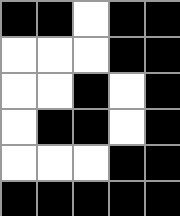[["black", "black", "white", "black", "black"], ["white", "white", "white", "black", "black"], ["white", "white", "black", "white", "black"], ["white", "black", "black", "white", "black"], ["white", "white", "white", "black", "black"], ["black", "black", "black", "black", "black"]]